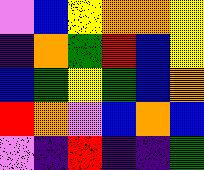[["violet", "blue", "yellow", "orange", "orange", "yellow"], ["indigo", "orange", "green", "red", "blue", "yellow"], ["blue", "green", "yellow", "green", "blue", "orange"], ["red", "orange", "violet", "blue", "orange", "blue"], ["violet", "indigo", "red", "indigo", "indigo", "green"]]